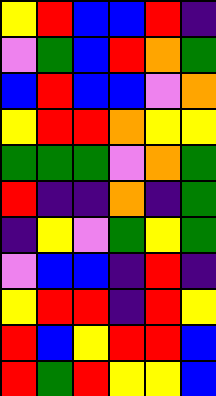[["yellow", "red", "blue", "blue", "red", "indigo"], ["violet", "green", "blue", "red", "orange", "green"], ["blue", "red", "blue", "blue", "violet", "orange"], ["yellow", "red", "red", "orange", "yellow", "yellow"], ["green", "green", "green", "violet", "orange", "green"], ["red", "indigo", "indigo", "orange", "indigo", "green"], ["indigo", "yellow", "violet", "green", "yellow", "green"], ["violet", "blue", "blue", "indigo", "red", "indigo"], ["yellow", "red", "red", "indigo", "red", "yellow"], ["red", "blue", "yellow", "red", "red", "blue"], ["red", "green", "red", "yellow", "yellow", "blue"]]